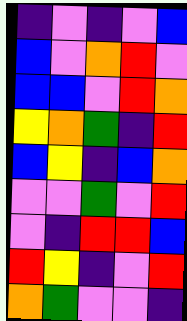[["indigo", "violet", "indigo", "violet", "blue"], ["blue", "violet", "orange", "red", "violet"], ["blue", "blue", "violet", "red", "orange"], ["yellow", "orange", "green", "indigo", "red"], ["blue", "yellow", "indigo", "blue", "orange"], ["violet", "violet", "green", "violet", "red"], ["violet", "indigo", "red", "red", "blue"], ["red", "yellow", "indigo", "violet", "red"], ["orange", "green", "violet", "violet", "indigo"]]